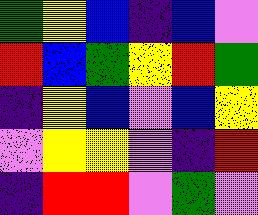[["green", "yellow", "blue", "indigo", "blue", "violet"], ["red", "blue", "green", "yellow", "red", "green"], ["indigo", "yellow", "blue", "violet", "blue", "yellow"], ["violet", "yellow", "yellow", "violet", "indigo", "red"], ["indigo", "red", "red", "violet", "green", "violet"]]